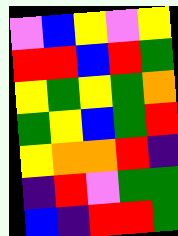[["violet", "blue", "yellow", "violet", "yellow"], ["red", "red", "blue", "red", "green"], ["yellow", "green", "yellow", "green", "orange"], ["green", "yellow", "blue", "green", "red"], ["yellow", "orange", "orange", "red", "indigo"], ["indigo", "red", "violet", "green", "green"], ["blue", "indigo", "red", "red", "green"]]